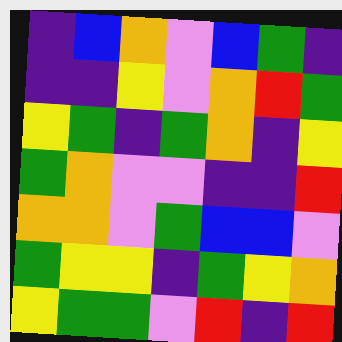[["indigo", "blue", "orange", "violet", "blue", "green", "indigo"], ["indigo", "indigo", "yellow", "violet", "orange", "red", "green"], ["yellow", "green", "indigo", "green", "orange", "indigo", "yellow"], ["green", "orange", "violet", "violet", "indigo", "indigo", "red"], ["orange", "orange", "violet", "green", "blue", "blue", "violet"], ["green", "yellow", "yellow", "indigo", "green", "yellow", "orange"], ["yellow", "green", "green", "violet", "red", "indigo", "red"]]